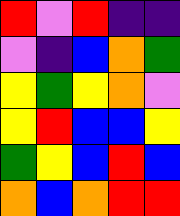[["red", "violet", "red", "indigo", "indigo"], ["violet", "indigo", "blue", "orange", "green"], ["yellow", "green", "yellow", "orange", "violet"], ["yellow", "red", "blue", "blue", "yellow"], ["green", "yellow", "blue", "red", "blue"], ["orange", "blue", "orange", "red", "red"]]